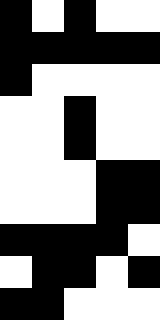[["black", "white", "black", "white", "white"], ["black", "black", "black", "black", "black"], ["black", "white", "white", "white", "white"], ["white", "white", "black", "white", "white"], ["white", "white", "black", "white", "white"], ["white", "white", "white", "black", "black"], ["white", "white", "white", "black", "black"], ["black", "black", "black", "black", "white"], ["white", "black", "black", "white", "black"], ["black", "black", "white", "white", "white"]]